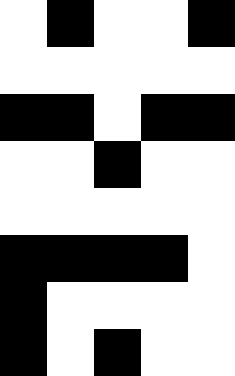[["white", "black", "white", "white", "black"], ["white", "white", "white", "white", "white"], ["black", "black", "white", "black", "black"], ["white", "white", "black", "white", "white"], ["white", "white", "white", "white", "white"], ["black", "black", "black", "black", "white"], ["black", "white", "white", "white", "white"], ["black", "white", "black", "white", "white"]]